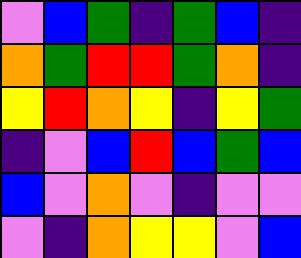[["violet", "blue", "green", "indigo", "green", "blue", "indigo"], ["orange", "green", "red", "red", "green", "orange", "indigo"], ["yellow", "red", "orange", "yellow", "indigo", "yellow", "green"], ["indigo", "violet", "blue", "red", "blue", "green", "blue"], ["blue", "violet", "orange", "violet", "indigo", "violet", "violet"], ["violet", "indigo", "orange", "yellow", "yellow", "violet", "blue"]]